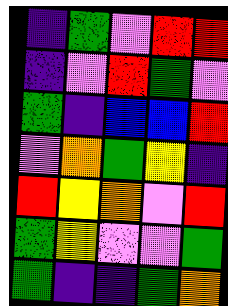[["indigo", "green", "violet", "red", "red"], ["indigo", "violet", "red", "green", "violet"], ["green", "indigo", "blue", "blue", "red"], ["violet", "orange", "green", "yellow", "indigo"], ["red", "yellow", "orange", "violet", "red"], ["green", "yellow", "violet", "violet", "green"], ["green", "indigo", "indigo", "green", "orange"]]